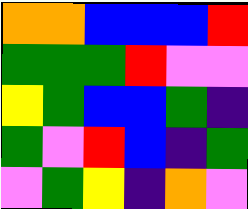[["orange", "orange", "blue", "blue", "blue", "red"], ["green", "green", "green", "red", "violet", "violet"], ["yellow", "green", "blue", "blue", "green", "indigo"], ["green", "violet", "red", "blue", "indigo", "green"], ["violet", "green", "yellow", "indigo", "orange", "violet"]]